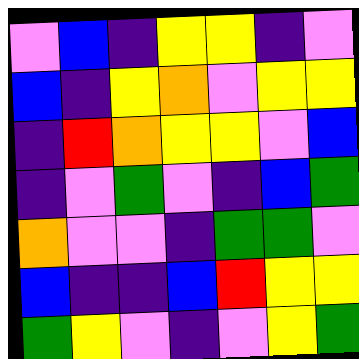[["violet", "blue", "indigo", "yellow", "yellow", "indigo", "violet"], ["blue", "indigo", "yellow", "orange", "violet", "yellow", "yellow"], ["indigo", "red", "orange", "yellow", "yellow", "violet", "blue"], ["indigo", "violet", "green", "violet", "indigo", "blue", "green"], ["orange", "violet", "violet", "indigo", "green", "green", "violet"], ["blue", "indigo", "indigo", "blue", "red", "yellow", "yellow"], ["green", "yellow", "violet", "indigo", "violet", "yellow", "green"]]